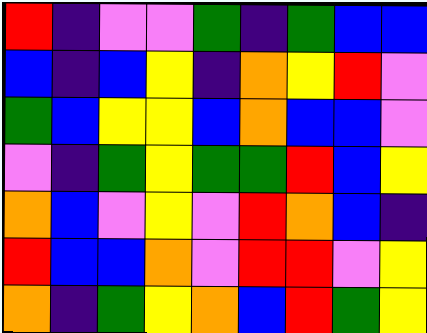[["red", "indigo", "violet", "violet", "green", "indigo", "green", "blue", "blue"], ["blue", "indigo", "blue", "yellow", "indigo", "orange", "yellow", "red", "violet"], ["green", "blue", "yellow", "yellow", "blue", "orange", "blue", "blue", "violet"], ["violet", "indigo", "green", "yellow", "green", "green", "red", "blue", "yellow"], ["orange", "blue", "violet", "yellow", "violet", "red", "orange", "blue", "indigo"], ["red", "blue", "blue", "orange", "violet", "red", "red", "violet", "yellow"], ["orange", "indigo", "green", "yellow", "orange", "blue", "red", "green", "yellow"]]